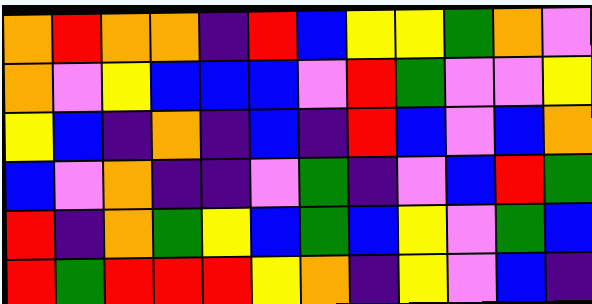[["orange", "red", "orange", "orange", "indigo", "red", "blue", "yellow", "yellow", "green", "orange", "violet"], ["orange", "violet", "yellow", "blue", "blue", "blue", "violet", "red", "green", "violet", "violet", "yellow"], ["yellow", "blue", "indigo", "orange", "indigo", "blue", "indigo", "red", "blue", "violet", "blue", "orange"], ["blue", "violet", "orange", "indigo", "indigo", "violet", "green", "indigo", "violet", "blue", "red", "green"], ["red", "indigo", "orange", "green", "yellow", "blue", "green", "blue", "yellow", "violet", "green", "blue"], ["red", "green", "red", "red", "red", "yellow", "orange", "indigo", "yellow", "violet", "blue", "indigo"]]